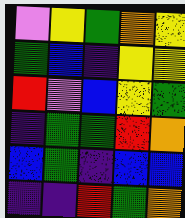[["violet", "yellow", "green", "orange", "yellow"], ["green", "blue", "indigo", "yellow", "yellow"], ["red", "violet", "blue", "yellow", "green"], ["indigo", "green", "green", "red", "orange"], ["blue", "green", "indigo", "blue", "blue"], ["indigo", "indigo", "red", "green", "orange"]]